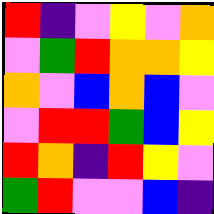[["red", "indigo", "violet", "yellow", "violet", "orange"], ["violet", "green", "red", "orange", "orange", "yellow"], ["orange", "violet", "blue", "orange", "blue", "violet"], ["violet", "red", "red", "green", "blue", "yellow"], ["red", "orange", "indigo", "red", "yellow", "violet"], ["green", "red", "violet", "violet", "blue", "indigo"]]